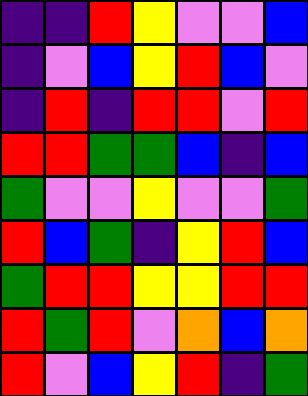[["indigo", "indigo", "red", "yellow", "violet", "violet", "blue"], ["indigo", "violet", "blue", "yellow", "red", "blue", "violet"], ["indigo", "red", "indigo", "red", "red", "violet", "red"], ["red", "red", "green", "green", "blue", "indigo", "blue"], ["green", "violet", "violet", "yellow", "violet", "violet", "green"], ["red", "blue", "green", "indigo", "yellow", "red", "blue"], ["green", "red", "red", "yellow", "yellow", "red", "red"], ["red", "green", "red", "violet", "orange", "blue", "orange"], ["red", "violet", "blue", "yellow", "red", "indigo", "green"]]